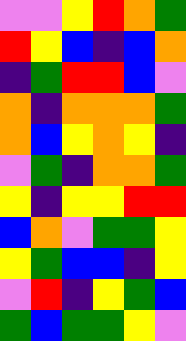[["violet", "violet", "yellow", "red", "orange", "green"], ["red", "yellow", "blue", "indigo", "blue", "orange"], ["indigo", "green", "red", "red", "blue", "violet"], ["orange", "indigo", "orange", "orange", "orange", "green"], ["orange", "blue", "yellow", "orange", "yellow", "indigo"], ["violet", "green", "indigo", "orange", "orange", "green"], ["yellow", "indigo", "yellow", "yellow", "red", "red"], ["blue", "orange", "violet", "green", "green", "yellow"], ["yellow", "green", "blue", "blue", "indigo", "yellow"], ["violet", "red", "indigo", "yellow", "green", "blue"], ["green", "blue", "green", "green", "yellow", "violet"]]